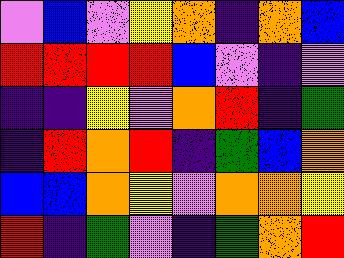[["violet", "blue", "violet", "yellow", "orange", "indigo", "orange", "blue"], ["red", "red", "red", "red", "blue", "violet", "indigo", "violet"], ["indigo", "indigo", "yellow", "violet", "orange", "red", "indigo", "green"], ["indigo", "red", "orange", "red", "indigo", "green", "blue", "orange"], ["blue", "blue", "orange", "yellow", "violet", "orange", "orange", "yellow"], ["red", "indigo", "green", "violet", "indigo", "green", "orange", "red"]]